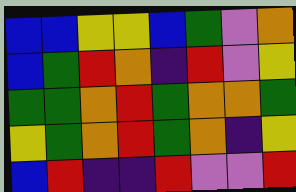[["blue", "blue", "yellow", "yellow", "blue", "green", "violet", "orange"], ["blue", "green", "red", "orange", "indigo", "red", "violet", "yellow"], ["green", "green", "orange", "red", "green", "orange", "orange", "green"], ["yellow", "green", "orange", "red", "green", "orange", "indigo", "yellow"], ["blue", "red", "indigo", "indigo", "red", "violet", "violet", "red"]]